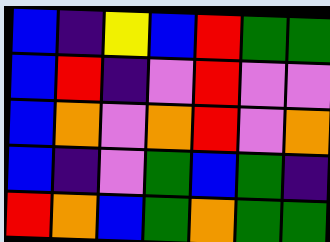[["blue", "indigo", "yellow", "blue", "red", "green", "green"], ["blue", "red", "indigo", "violet", "red", "violet", "violet"], ["blue", "orange", "violet", "orange", "red", "violet", "orange"], ["blue", "indigo", "violet", "green", "blue", "green", "indigo"], ["red", "orange", "blue", "green", "orange", "green", "green"]]